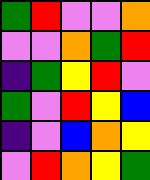[["green", "red", "violet", "violet", "orange"], ["violet", "violet", "orange", "green", "red"], ["indigo", "green", "yellow", "red", "violet"], ["green", "violet", "red", "yellow", "blue"], ["indigo", "violet", "blue", "orange", "yellow"], ["violet", "red", "orange", "yellow", "green"]]